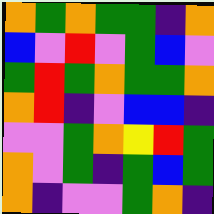[["orange", "green", "orange", "green", "green", "indigo", "orange"], ["blue", "violet", "red", "violet", "green", "blue", "violet"], ["green", "red", "green", "orange", "green", "green", "orange"], ["orange", "red", "indigo", "violet", "blue", "blue", "indigo"], ["violet", "violet", "green", "orange", "yellow", "red", "green"], ["orange", "violet", "green", "indigo", "green", "blue", "green"], ["orange", "indigo", "violet", "violet", "green", "orange", "indigo"]]